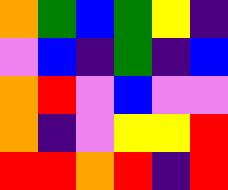[["orange", "green", "blue", "green", "yellow", "indigo"], ["violet", "blue", "indigo", "green", "indigo", "blue"], ["orange", "red", "violet", "blue", "violet", "violet"], ["orange", "indigo", "violet", "yellow", "yellow", "red"], ["red", "red", "orange", "red", "indigo", "red"]]